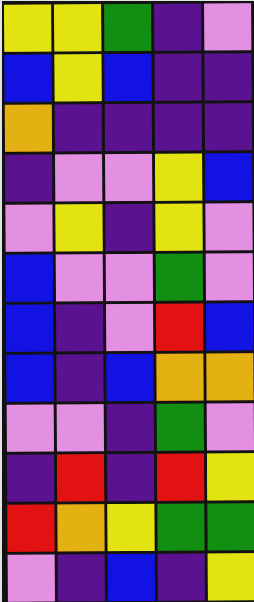[["yellow", "yellow", "green", "indigo", "violet"], ["blue", "yellow", "blue", "indigo", "indigo"], ["orange", "indigo", "indigo", "indigo", "indigo"], ["indigo", "violet", "violet", "yellow", "blue"], ["violet", "yellow", "indigo", "yellow", "violet"], ["blue", "violet", "violet", "green", "violet"], ["blue", "indigo", "violet", "red", "blue"], ["blue", "indigo", "blue", "orange", "orange"], ["violet", "violet", "indigo", "green", "violet"], ["indigo", "red", "indigo", "red", "yellow"], ["red", "orange", "yellow", "green", "green"], ["violet", "indigo", "blue", "indigo", "yellow"]]